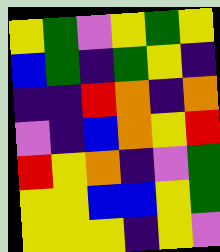[["yellow", "green", "violet", "yellow", "green", "yellow"], ["blue", "green", "indigo", "green", "yellow", "indigo"], ["indigo", "indigo", "red", "orange", "indigo", "orange"], ["violet", "indigo", "blue", "orange", "yellow", "red"], ["red", "yellow", "orange", "indigo", "violet", "green"], ["yellow", "yellow", "blue", "blue", "yellow", "green"], ["yellow", "yellow", "yellow", "indigo", "yellow", "violet"]]